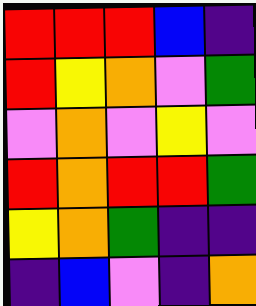[["red", "red", "red", "blue", "indigo"], ["red", "yellow", "orange", "violet", "green"], ["violet", "orange", "violet", "yellow", "violet"], ["red", "orange", "red", "red", "green"], ["yellow", "orange", "green", "indigo", "indigo"], ["indigo", "blue", "violet", "indigo", "orange"]]